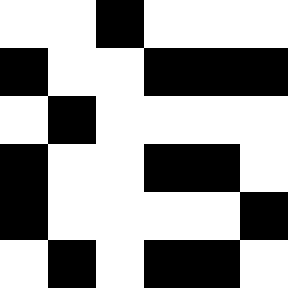[["white", "white", "black", "white", "white", "white"], ["black", "white", "white", "black", "black", "black"], ["white", "black", "white", "white", "white", "white"], ["black", "white", "white", "black", "black", "white"], ["black", "white", "white", "white", "white", "black"], ["white", "black", "white", "black", "black", "white"]]